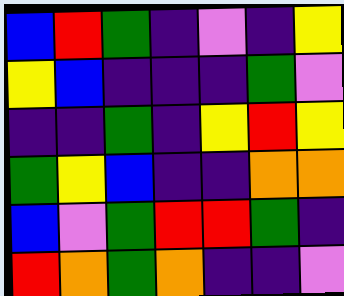[["blue", "red", "green", "indigo", "violet", "indigo", "yellow"], ["yellow", "blue", "indigo", "indigo", "indigo", "green", "violet"], ["indigo", "indigo", "green", "indigo", "yellow", "red", "yellow"], ["green", "yellow", "blue", "indigo", "indigo", "orange", "orange"], ["blue", "violet", "green", "red", "red", "green", "indigo"], ["red", "orange", "green", "orange", "indigo", "indigo", "violet"]]